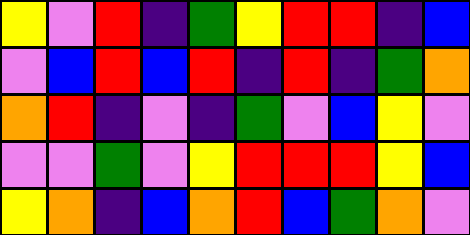[["yellow", "violet", "red", "indigo", "green", "yellow", "red", "red", "indigo", "blue"], ["violet", "blue", "red", "blue", "red", "indigo", "red", "indigo", "green", "orange"], ["orange", "red", "indigo", "violet", "indigo", "green", "violet", "blue", "yellow", "violet"], ["violet", "violet", "green", "violet", "yellow", "red", "red", "red", "yellow", "blue"], ["yellow", "orange", "indigo", "blue", "orange", "red", "blue", "green", "orange", "violet"]]